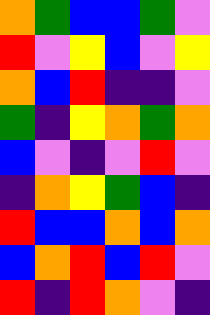[["orange", "green", "blue", "blue", "green", "violet"], ["red", "violet", "yellow", "blue", "violet", "yellow"], ["orange", "blue", "red", "indigo", "indigo", "violet"], ["green", "indigo", "yellow", "orange", "green", "orange"], ["blue", "violet", "indigo", "violet", "red", "violet"], ["indigo", "orange", "yellow", "green", "blue", "indigo"], ["red", "blue", "blue", "orange", "blue", "orange"], ["blue", "orange", "red", "blue", "red", "violet"], ["red", "indigo", "red", "orange", "violet", "indigo"]]